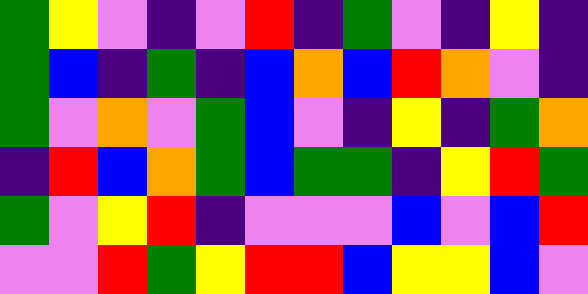[["green", "yellow", "violet", "indigo", "violet", "red", "indigo", "green", "violet", "indigo", "yellow", "indigo"], ["green", "blue", "indigo", "green", "indigo", "blue", "orange", "blue", "red", "orange", "violet", "indigo"], ["green", "violet", "orange", "violet", "green", "blue", "violet", "indigo", "yellow", "indigo", "green", "orange"], ["indigo", "red", "blue", "orange", "green", "blue", "green", "green", "indigo", "yellow", "red", "green"], ["green", "violet", "yellow", "red", "indigo", "violet", "violet", "violet", "blue", "violet", "blue", "red"], ["violet", "violet", "red", "green", "yellow", "red", "red", "blue", "yellow", "yellow", "blue", "violet"]]